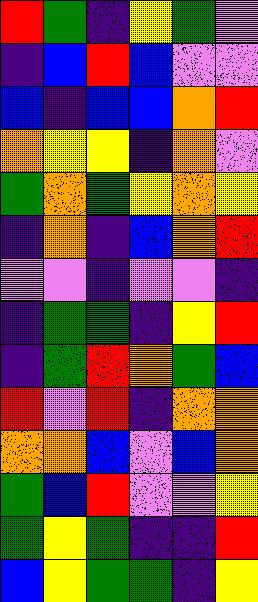[["red", "green", "indigo", "yellow", "green", "violet"], ["indigo", "blue", "red", "blue", "violet", "violet"], ["blue", "indigo", "blue", "blue", "orange", "red"], ["orange", "yellow", "yellow", "indigo", "orange", "violet"], ["green", "orange", "green", "yellow", "orange", "yellow"], ["indigo", "orange", "indigo", "blue", "orange", "red"], ["violet", "violet", "indigo", "violet", "violet", "indigo"], ["indigo", "green", "green", "indigo", "yellow", "red"], ["indigo", "green", "red", "orange", "green", "blue"], ["red", "violet", "red", "indigo", "orange", "orange"], ["orange", "orange", "blue", "violet", "blue", "orange"], ["green", "blue", "red", "violet", "violet", "yellow"], ["green", "yellow", "green", "indigo", "indigo", "red"], ["blue", "yellow", "green", "green", "indigo", "yellow"]]